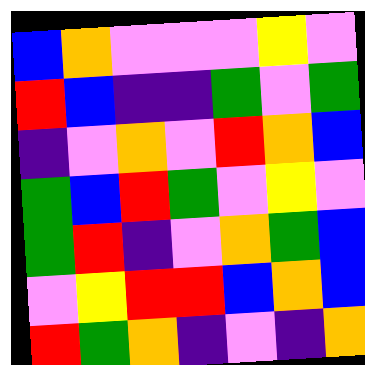[["blue", "orange", "violet", "violet", "violet", "yellow", "violet"], ["red", "blue", "indigo", "indigo", "green", "violet", "green"], ["indigo", "violet", "orange", "violet", "red", "orange", "blue"], ["green", "blue", "red", "green", "violet", "yellow", "violet"], ["green", "red", "indigo", "violet", "orange", "green", "blue"], ["violet", "yellow", "red", "red", "blue", "orange", "blue"], ["red", "green", "orange", "indigo", "violet", "indigo", "orange"]]